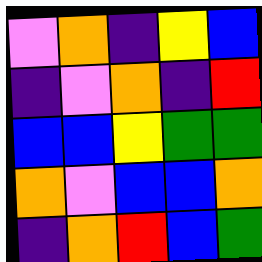[["violet", "orange", "indigo", "yellow", "blue"], ["indigo", "violet", "orange", "indigo", "red"], ["blue", "blue", "yellow", "green", "green"], ["orange", "violet", "blue", "blue", "orange"], ["indigo", "orange", "red", "blue", "green"]]